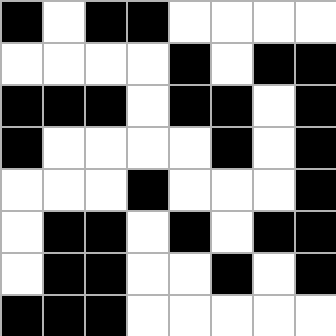[["black", "white", "black", "black", "white", "white", "white", "white"], ["white", "white", "white", "white", "black", "white", "black", "black"], ["black", "black", "black", "white", "black", "black", "white", "black"], ["black", "white", "white", "white", "white", "black", "white", "black"], ["white", "white", "white", "black", "white", "white", "white", "black"], ["white", "black", "black", "white", "black", "white", "black", "black"], ["white", "black", "black", "white", "white", "black", "white", "black"], ["black", "black", "black", "white", "white", "white", "white", "white"]]